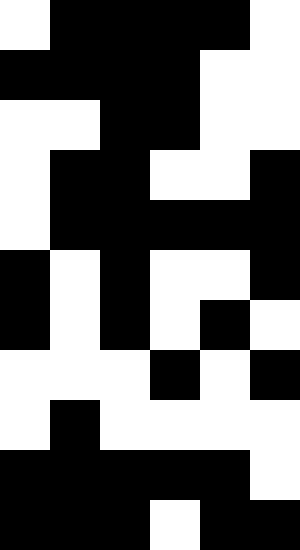[["white", "black", "black", "black", "black", "white"], ["black", "black", "black", "black", "white", "white"], ["white", "white", "black", "black", "white", "white"], ["white", "black", "black", "white", "white", "black"], ["white", "black", "black", "black", "black", "black"], ["black", "white", "black", "white", "white", "black"], ["black", "white", "black", "white", "black", "white"], ["white", "white", "white", "black", "white", "black"], ["white", "black", "white", "white", "white", "white"], ["black", "black", "black", "black", "black", "white"], ["black", "black", "black", "white", "black", "black"]]